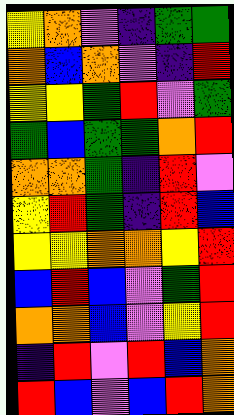[["yellow", "orange", "violet", "indigo", "green", "green"], ["orange", "blue", "orange", "violet", "indigo", "red"], ["yellow", "yellow", "green", "red", "violet", "green"], ["green", "blue", "green", "green", "orange", "red"], ["orange", "orange", "green", "indigo", "red", "violet"], ["yellow", "red", "green", "indigo", "red", "blue"], ["yellow", "yellow", "orange", "orange", "yellow", "red"], ["blue", "red", "blue", "violet", "green", "red"], ["orange", "orange", "blue", "violet", "yellow", "red"], ["indigo", "red", "violet", "red", "blue", "orange"], ["red", "blue", "violet", "blue", "red", "orange"]]